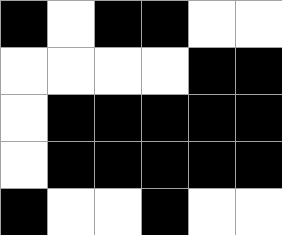[["black", "white", "black", "black", "white", "white"], ["white", "white", "white", "white", "black", "black"], ["white", "black", "black", "black", "black", "black"], ["white", "black", "black", "black", "black", "black"], ["black", "white", "white", "black", "white", "white"]]